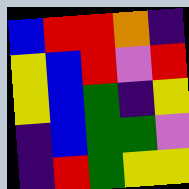[["blue", "red", "red", "orange", "indigo"], ["yellow", "blue", "red", "violet", "red"], ["yellow", "blue", "green", "indigo", "yellow"], ["indigo", "blue", "green", "green", "violet"], ["indigo", "red", "green", "yellow", "yellow"]]